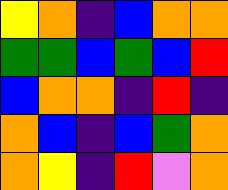[["yellow", "orange", "indigo", "blue", "orange", "orange"], ["green", "green", "blue", "green", "blue", "red"], ["blue", "orange", "orange", "indigo", "red", "indigo"], ["orange", "blue", "indigo", "blue", "green", "orange"], ["orange", "yellow", "indigo", "red", "violet", "orange"]]